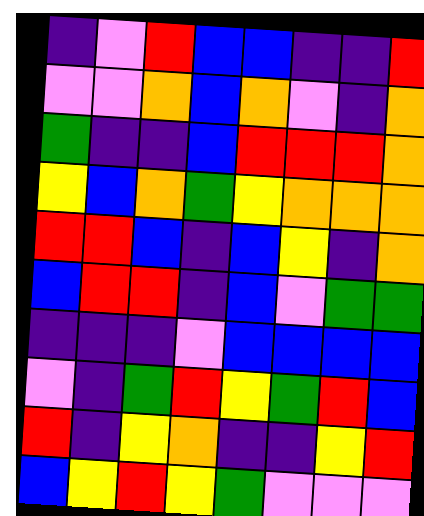[["indigo", "violet", "red", "blue", "blue", "indigo", "indigo", "red"], ["violet", "violet", "orange", "blue", "orange", "violet", "indigo", "orange"], ["green", "indigo", "indigo", "blue", "red", "red", "red", "orange"], ["yellow", "blue", "orange", "green", "yellow", "orange", "orange", "orange"], ["red", "red", "blue", "indigo", "blue", "yellow", "indigo", "orange"], ["blue", "red", "red", "indigo", "blue", "violet", "green", "green"], ["indigo", "indigo", "indigo", "violet", "blue", "blue", "blue", "blue"], ["violet", "indigo", "green", "red", "yellow", "green", "red", "blue"], ["red", "indigo", "yellow", "orange", "indigo", "indigo", "yellow", "red"], ["blue", "yellow", "red", "yellow", "green", "violet", "violet", "violet"]]